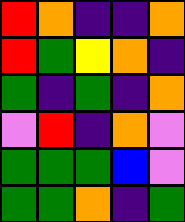[["red", "orange", "indigo", "indigo", "orange"], ["red", "green", "yellow", "orange", "indigo"], ["green", "indigo", "green", "indigo", "orange"], ["violet", "red", "indigo", "orange", "violet"], ["green", "green", "green", "blue", "violet"], ["green", "green", "orange", "indigo", "green"]]